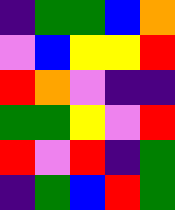[["indigo", "green", "green", "blue", "orange"], ["violet", "blue", "yellow", "yellow", "red"], ["red", "orange", "violet", "indigo", "indigo"], ["green", "green", "yellow", "violet", "red"], ["red", "violet", "red", "indigo", "green"], ["indigo", "green", "blue", "red", "green"]]